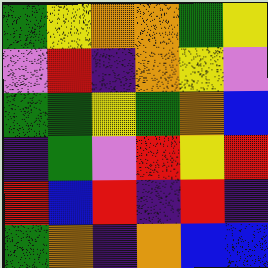[["green", "yellow", "orange", "orange", "green", "yellow"], ["violet", "red", "indigo", "orange", "yellow", "violet"], ["green", "green", "yellow", "green", "orange", "blue"], ["indigo", "green", "violet", "red", "yellow", "red"], ["red", "blue", "red", "indigo", "red", "indigo"], ["green", "orange", "indigo", "orange", "blue", "blue"]]